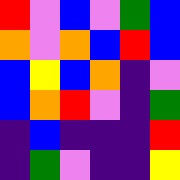[["red", "violet", "blue", "violet", "green", "blue"], ["orange", "violet", "orange", "blue", "red", "blue"], ["blue", "yellow", "blue", "orange", "indigo", "violet"], ["blue", "orange", "red", "violet", "indigo", "green"], ["indigo", "blue", "indigo", "indigo", "indigo", "red"], ["indigo", "green", "violet", "indigo", "indigo", "yellow"]]